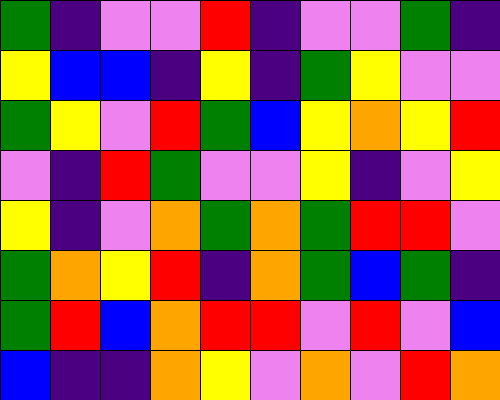[["green", "indigo", "violet", "violet", "red", "indigo", "violet", "violet", "green", "indigo"], ["yellow", "blue", "blue", "indigo", "yellow", "indigo", "green", "yellow", "violet", "violet"], ["green", "yellow", "violet", "red", "green", "blue", "yellow", "orange", "yellow", "red"], ["violet", "indigo", "red", "green", "violet", "violet", "yellow", "indigo", "violet", "yellow"], ["yellow", "indigo", "violet", "orange", "green", "orange", "green", "red", "red", "violet"], ["green", "orange", "yellow", "red", "indigo", "orange", "green", "blue", "green", "indigo"], ["green", "red", "blue", "orange", "red", "red", "violet", "red", "violet", "blue"], ["blue", "indigo", "indigo", "orange", "yellow", "violet", "orange", "violet", "red", "orange"]]